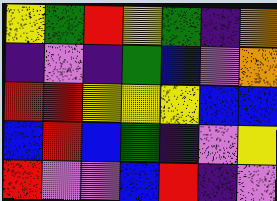[["yellow", "green", "red", "yellow", "green", "indigo", "orange"], ["indigo", "violet", "indigo", "green", "blue", "violet", "orange"], ["red", "red", "yellow", "yellow", "yellow", "blue", "blue"], ["blue", "red", "blue", "green", "indigo", "violet", "yellow"], ["red", "violet", "violet", "blue", "red", "indigo", "violet"]]